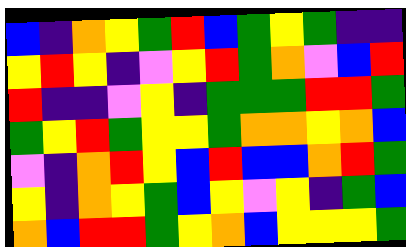[["blue", "indigo", "orange", "yellow", "green", "red", "blue", "green", "yellow", "green", "indigo", "indigo"], ["yellow", "red", "yellow", "indigo", "violet", "yellow", "red", "green", "orange", "violet", "blue", "red"], ["red", "indigo", "indigo", "violet", "yellow", "indigo", "green", "green", "green", "red", "red", "green"], ["green", "yellow", "red", "green", "yellow", "yellow", "green", "orange", "orange", "yellow", "orange", "blue"], ["violet", "indigo", "orange", "red", "yellow", "blue", "red", "blue", "blue", "orange", "red", "green"], ["yellow", "indigo", "orange", "yellow", "green", "blue", "yellow", "violet", "yellow", "indigo", "green", "blue"], ["orange", "blue", "red", "red", "green", "yellow", "orange", "blue", "yellow", "yellow", "yellow", "green"]]